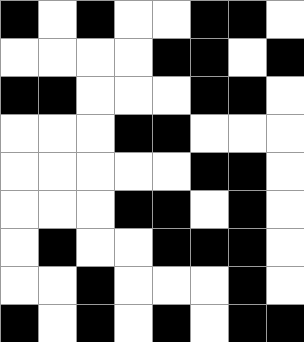[["black", "white", "black", "white", "white", "black", "black", "white"], ["white", "white", "white", "white", "black", "black", "white", "black"], ["black", "black", "white", "white", "white", "black", "black", "white"], ["white", "white", "white", "black", "black", "white", "white", "white"], ["white", "white", "white", "white", "white", "black", "black", "white"], ["white", "white", "white", "black", "black", "white", "black", "white"], ["white", "black", "white", "white", "black", "black", "black", "white"], ["white", "white", "black", "white", "white", "white", "black", "white"], ["black", "white", "black", "white", "black", "white", "black", "black"]]